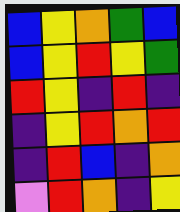[["blue", "yellow", "orange", "green", "blue"], ["blue", "yellow", "red", "yellow", "green"], ["red", "yellow", "indigo", "red", "indigo"], ["indigo", "yellow", "red", "orange", "red"], ["indigo", "red", "blue", "indigo", "orange"], ["violet", "red", "orange", "indigo", "yellow"]]